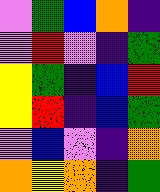[["violet", "green", "blue", "orange", "indigo"], ["violet", "red", "violet", "indigo", "green"], ["yellow", "green", "indigo", "blue", "red"], ["yellow", "red", "indigo", "blue", "green"], ["violet", "blue", "violet", "indigo", "orange"], ["orange", "yellow", "orange", "indigo", "green"]]